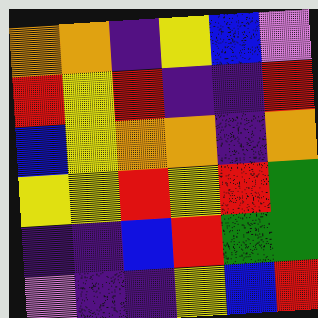[["orange", "orange", "indigo", "yellow", "blue", "violet"], ["red", "yellow", "red", "indigo", "indigo", "red"], ["blue", "yellow", "orange", "orange", "indigo", "orange"], ["yellow", "yellow", "red", "yellow", "red", "green"], ["indigo", "indigo", "blue", "red", "green", "green"], ["violet", "indigo", "indigo", "yellow", "blue", "red"]]